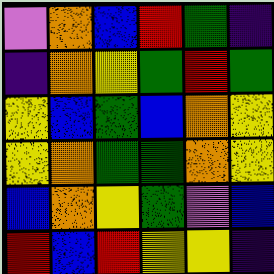[["violet", "orange", "blue", "red", "green", "indigo"], ["indigo", "orange", "yellow", "green", "red", "green"], ["yellow", "blue", "green", "blue", "orange", "yellow"], ["yellow", "orange", "green", "green", "orange", "yellow"], ["blue", "orange", "yellow", "green", "violet", "blue"], ["red", "blue", "red", "yellow", "yellow", "indigo"]]